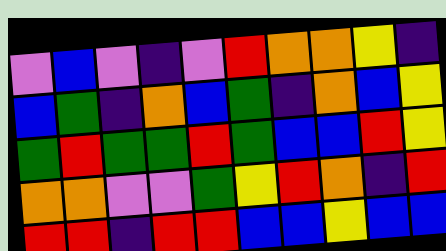[["violet", "blue", "violet", "indigo", "violet", "red", "orange", "orange", "yellow", "indigo"], ["blue", "green", "indigo", "orange", "blue", "green", "indigo", "orange", "blue", "yellow"], ["green", "red", "green", "green", "red", "green", "blue", "blue", "red", "yellow"], ["orange", "orange", "violet", "violet", "green", "yellow", "red", "orange", "indigo", "red"], ["red", "red", "indigo", "red", "red", "blue", "blue", "yellow", "blue", "blue"]]